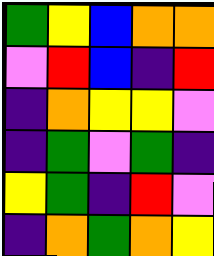[["green", "yellow", "blue", "orange", "orange"], ["violet", "red", "blue", "indigo", "red"], ["indigo", "orange", "yellow", "yellow", "violet"], ["indigo", "green", "violet", "green", "indigo"], ["yellow", "green", "indigo", "red", "violet"], ["indigo", "orange", "green", "orange", "yellow"]]